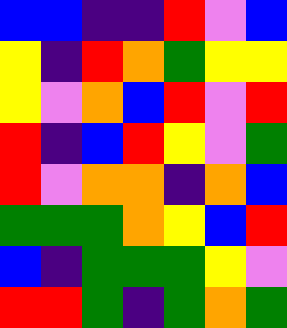[["blue", "blue", "indigo", "indigo", "red", "violet", "blue"], ["yellow", "indigo", "red", "orange", "green", "yellow", "yellow"], ["yellow", "violet", "orange", "blue", "red", "violet", "red"], ["red", "indigo", "blue", "red", "yellow", "violet", "green"], ["red", "violet", "orange", "orange", "indigo", "orange", "blue"], ["green", "green", "green", "orange", "yellow", "blue", "red"], ["blue", "indigo", "green", "green", "green", "yellow", "violet"], ["red", "red", "green", "indigo", "green", "orange", "green"]]